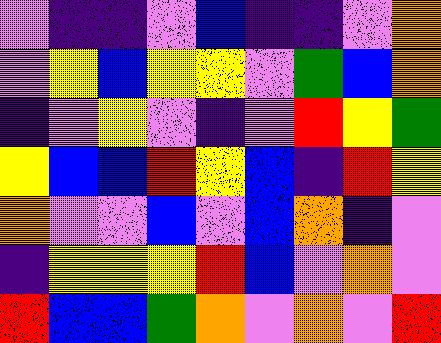[["violet", "indigo", "indigo", "violet", "blue", "indigo", "indigo", "violet", "orange"], ["violet", "yellow", "blue", "yellow", "yellow", "violet", "green", "blue", "orange"], ["indigo", "violet", "yellow", "violet", "indigo", "violet", "red", "yellow", "green"], ["yellow", "blue", "blue", "red", "yellow", "blue", "indigo", "red", "yellow"], ["orange", "violet", "violet", "blue", "violet", "blue", "orange", "indigo", "violet"], ["indigo", "yellow", "yellow", "yellow", "red", "blue", "violet", "orange", "violet"], ["red", "blue", "blue", "green", "orange", "violet", "orange", "violet", "red"]]